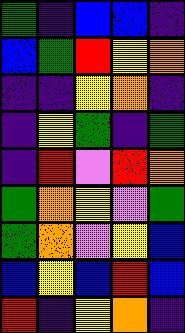[["green", "indigo", "blue", "blue", "indigo"], ["blue", "green", "red", "yellow", "orange"], ["indigo", "indigo", "yellow", "orange", "indigo"], ["indigo", "yellow", "green", "indigo", "green"], ["indigo", "red", "violet", "red", "orange"], ["green", "orange", "yellow", "violet", "green"], ["green", "orange", "violet", "yellow", "blue"], ["blue", "yellow", "blue", "red", "blue"], ["red", "indigo", "yellow", "orange", "indigo"]]